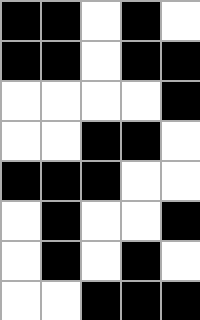[["black", "black", "white", "black", "white"], ["black", "black", "white", "black", "black"], ["white", "white", "white", "white", "black"], ["white", "white", "black", "black", "white"], ["black", "black", "black", "white", "white"], ["white", "black", "white", "white", "black"], ["white", "black", "white", "black", "white"], ["white", "white", "black", "black", "black"]]